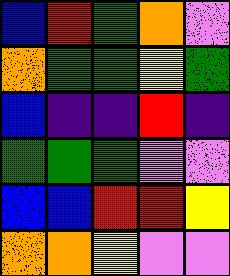[["blue", "red", "green", "orange", "violet"], ["orange", "green", "green", "yellow", "green"], ["blue", "indigo", "indigo", "red", "indigo"], ["green", "green", "green", "violet", "violet"], ["blue", "blue", "red", "red", "yellow"], ["orange", "orange", "yellow", "violet", "violet"]]